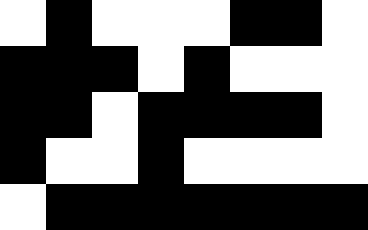[["white", "black", "white", "white", "white", "black", "black", "white"], ["black", "black", "black", "white", "black", "white", "white", "white"], ["black", "black", "white", "black", "black", "black", "black", "white"], ["black", "white", "white", "black", "white", "white", "white", "white"], ["white", "black", "black", "black", "black", "black", "black", "black"]]